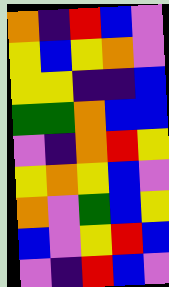[["orange", "indigo", "red", "blue", "violet"], ["yellow", "blue", "yellow", "orange", "violet"], ["yellow", "yellow", "indigo", "indigo", "blue"], ["green", "green", "orange", "blue", "blue"], ["violet", "indigo", "orange", "red", "yellow"], ["yellow", "orange", "yellow", "blue", "violet"], ["orange", "violet", "green", "blue", "yellow"], ["blue", "violet", "yellow", "red", "blue"], ["violet", "indigo", "red", "blue", "violet"]]